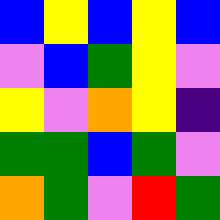[["blue", "yellow", "blue", "yellow", "blue"], ["violet", "blue", "green", "yellow", "violet"], ["yellow", "violet", "orange", "yellow", "indigo"], ["green", "green", "blue", "green", "violet"], ["orange", "green", "violet", "red", "green"]]